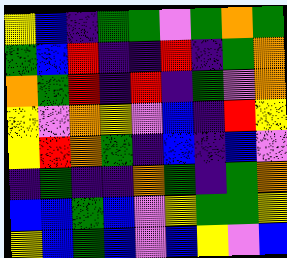[["yellow", "blue", "indigo", "green", "green", "violet", "green", "orange", "green"], ["green", "blue", "red", "indigo", "indigo", "red", "indigo", "green", "orange"], ["orange", "green", "red", "indigo", "red", "indigo", "green", "violet", "orange"], ["yellow", "violet", "orange", "yellow", "violet", "blue", "indigo", "red", "yellow"], ["yellow", "red", "orange", "green", "indigo", "blue", "indigo", "blue", "violet"], ["indigo", "green", "indigo", "indigo", "orange", "green", "indigo", "green", "orange"], ["blue", "blue", "green", "blue", "violet", "yellow", "green", "green", "yellow"], ["yellow", "blue", "green", "blue", "violet", "blue", "yellow", "violet", "blue"]]